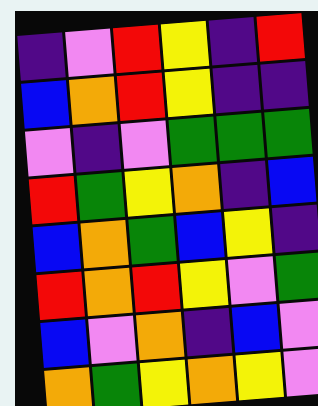[["indigo", "violet", "red", "yellow", "indigo", "red"], ["blue", "orange", "red", "yellow", "indigo", "indigo"], ["violet", "indigo", "violet", "green", "green", "green"], ["red", "green", "yellow", "orange", "indigo", "blue"], ["blue", "orange", "green", "blue", "yellow", "indigo"], ["red", "orange", "red", "yellow", "violet", "green"], ["blue", "violet", "orange", "indigo", "blue", "violet"], ["orange", "green", "yellow", "orange", "yellow", "violet"]]